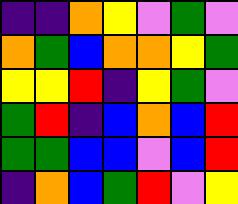[["indigo", "indigo", "orange", "yellow", "violet", "green", "violet"], ["orange", "green", "blue", "orange", "orange", "yellow", "green"], ["yellow", "yellow", "red", "indigo", "yellow", "green", "violet"], ["green", "red", "indigo", "blue", "orange", "blue", "red"], ["green", "green", "blue", "blue", "violet", "blue", "red"], ["indigo", "orange", "blue", "green", "red", "violet", "yellow"]]